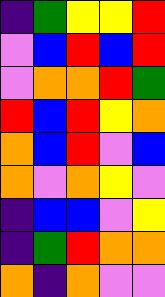[["indigo", "green", "yellow", "yellow", "red"], ["violet", "blue", "red", "blue", "red"], ["violet", "orange", "orange", "red", "green"], ["red", "blue", "red", "yellow", "orange"], ["orange", "blue", "red", "violet", "blue"], ["orange", "violet", "orange", "yellow", "violet"], ["indigo", "blue", "blue", "violet", "yellow"], ["indigo", "green", "red", "orange", "orange"], ["orange", "indigo", "orange", "violet", "violet"]]